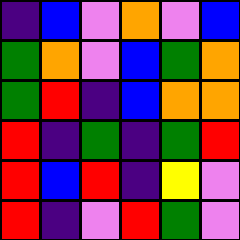[["indigo", "blue", "violet", "orange", "violet", "blue"], ["green", "orange", "violet", "blue", "green", "orange"], ["green", "red", "indigo", "blue", "orange", "orange"], ["red", "indigo", "green", "indigo", "green", "red"], ["red", "blue", "red", "indigo", "yellow", "violet"], ["red", "indigo", "violet", "red", "green", "violet"]]